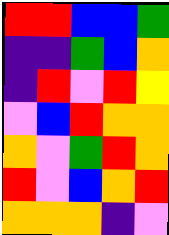[["red", "red", "blue", "blue", "green"], ["indigo", "indigo", "green", "blue", "orange"], ["indigo", "red", "violet", "red", "yellow"], ["violet", "blue", "red", "orange", "orange"], ["orange", "violet", "green", "red", "orange"], ["red", "violet", "blue", "orange", "red"], ["orange", "orange", "orange", "indigo", "violet"]]